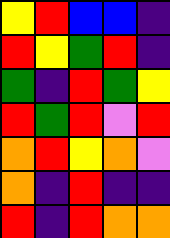[["yellow", "red", "blue", "blue", "indigo"], ["red", "yellow", "green", "red", "indigo"], ["green", "indigo", "red", "green", "yellow"], ["red", "green", "red", "violet", "red"], ["orange", "red", "yellow", "orange", "violet"], ["orange", "indigo", "red", "indigo", "indigo"], ["red", "indigo", "red", "orange", "orange"]]